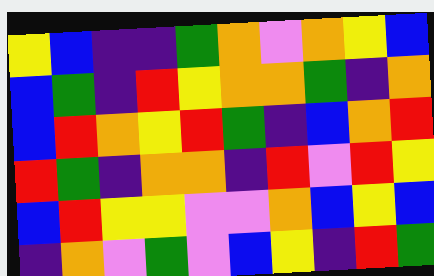[["yellow", "blue", "indigo", "indigo", "green", "orange", "violet", "orange", "yellow", "blue"], ["blue", "green", "indigo", "red", "yellow", "orange", "orange", "green", "indigo", "orange"], ["blue", "red", "orange", "yellow", "red", "green", "indigo", "blue", "orange", "red"], ["red", "green", "indigo", "orange", "orange", "indigo", "red", "violet", "red", "yellow"], ["blue", "red", "yellow", "yellow", "violet", "violet", "orange", "blue", "yellow", "blue"], ["indigo", "orange", "violet", "green", "violet", "blue", "yellow", "indigo", "red", "green"]]